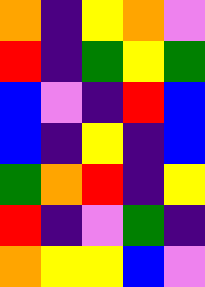[["orange", "indigo", "yellow", "orange", "violet"], ["red", "indigo", "green", "yellow", "green"], ["blue", "violet", "indigo", "red", "blue"], ["blue", "indigo", "yellow", "indigo", "blue"], ["green", "orange", "red", "indigo", "yellow"], ["red", "indigo", "violet", "green", "indigo"], ["orange", "yellow", "yellow", "blue", "violet"]]